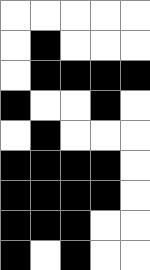[["white", "white", "white", "white", "white"], ["white", "black", "white", "white", "white"], ["white", "black", "black", "black", "black"], ["black", "white", "white", "black", "white"], ["white", "black", "white", "white", "white"], ["black", "black", "black", "black", "white"], ["black", "black", "black", "black", "white"], ["black", "black", "black", "white", "white"], ["black", "white", "black", "white", "white"]]